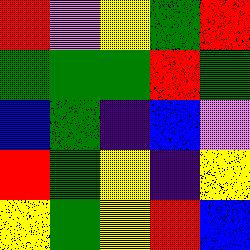[["red", "violet", "yellow", "green", "red"], ["green", "green", "green", "red", "green"], ["blue", "green", "indigo", "blue", "violet"], ["red", "green", "yellow", "indigo", "yellow"], ["yellow", "green", "yellow", "red", "blue"]]